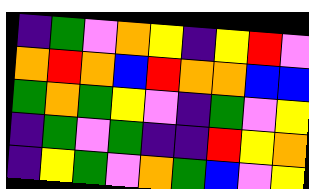[["indigo", "green", "violet", "orange", "yellow", "indigo", "yellow", "red", "violet"], ["orange", "red", "orange", "blue", "red", "orange", "orange", "blue", "blue"], ["green", "orange", "green", "yellow", "violet", "indigo", "green", "violet", "yellow"], ["indigo", "green", "violet", "green", "indigo", "indigo", "red", "yellow", "orange"], ["indigo", "yellow", "green", "violet", "orange", "green", "blue", "violet", "yellow"]]